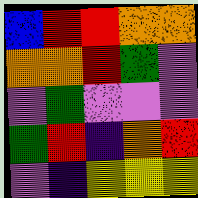[["blue", "red", "red", "orange", "orange"], ["orange", "orange", "red", "green", "violet"], ["violet", "green", "violet", "violet", "violet"], ["green", "red", "indigo", "orange", "red"], ["violet", "indigo", "yellow", "yellow", "yellow"]]